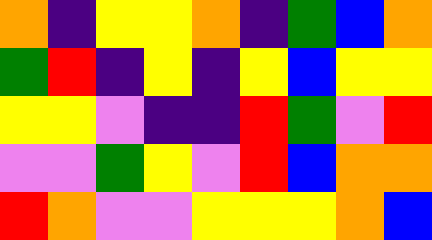[["orange", "indigo", "yellow", "yellow", "orange", "indigo", "green", "blue", "orange"], ["green", "red", "indigo", "yellow", "indigo", "yellow", "blue", "yellow", "yellow"], ["yellow", "yellow", "violet", "indigo", "indigo", "red", "green", "violet", "red"], ["violet", "violet", "green", "yellow", "violet", "red", "blue", "orange", "orange"], ["red", "orange", "violet", "violet", "yellow", "yellow", "yellow", "orange", "blue"]]